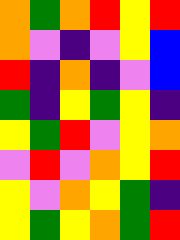[["orange", "green", "orange", "red", "yellow", "red"], ["orange", "violet", "indigo", "violet", "yellow", "blue"], ["red", "indigo", "orange", "indigo", "violet", "blue"], ["green", "indigo", "yellow", "green", "yellow", "indigo"], ["yellow", "green", "red", "violet", "yellow", "orange"], ["violet", "red", "violet", "orange", "yellow", "red"], ["yellow", "violet", "orange", "yellow", "green", "indigo"], ["yellow", "green", "yellow", "orange", "green", "red"]]